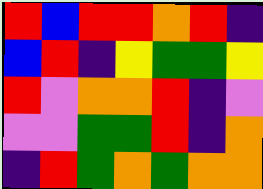[["red", "blue", "red", "red", "orange", "red", "indigo"], ["blue", "red", "indigo", "yellow", "green", "green", "yellow"], ["red", "violet", "orange", "orange", "red", "indigo", "violet"], ["violet", "violet", "green", "green", "red", "indigo", "orange"], ["indigo", "red", "green", "orange", "green", "orange", "orange"]]